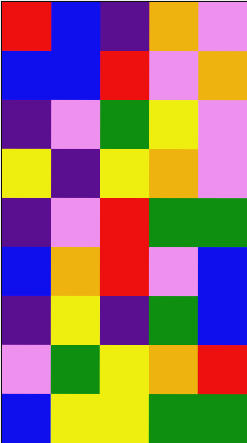[["red", "blue", "indigo", "orange", "violet"], ["blue", "blue", "red", "violet", "orange"], ["indigo", "violet", "green", "yellow", "violet"], ["yellow", "indigo", "yellow", "orange", "violet"], ["indigo", "violet", "red", "green", "green"], ["blue", "orange", "red", "violet", "blue"], ["indigo", "yellow", "indigo", "green", "blue"], ["violet", "green", "yellow", "orange", "red"], ["blue", "yellow", "yellow", "green", "green"]]